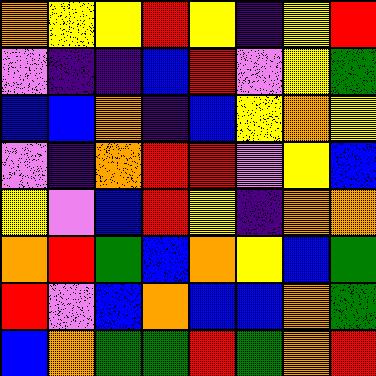[["orange", "yellow", "yellow", "red", "yellow", "indigo", "yellow", "red"], ["violet", "indigo", "indigo", "blue", "red", "violet", "yellow", "green"], ["blue", "blue", "orange", "indigo", "blue", "yellow", "orange", "yellow"], ["violet", "indigo", "orange", "red", "red", "violet", "yellow", "blue"], ["yellow", "violet", "blue", "red", "yellow", "indigo", "orange", "orange"], ["orange", "red", "green", "blue", "orange", "yellow", "blue", "green"], ["red", "violet", "blue", "orange", "blue", "blue", "orange", "green"], ["blue", "orange", "green", "green", "red", "green", "orange", "red"]]